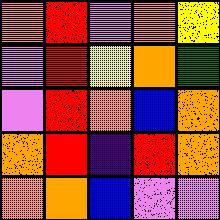[["orange", "red", "violet", "orange", "yellow"], ["violet", "red", "yellow", "orange", "green"], ["violet", "red", "orange", "blue", "orange"], ["orange", "red", "indigo", "red", "orange"], ["orange", "orange", "blue", "violet", "violet"]]